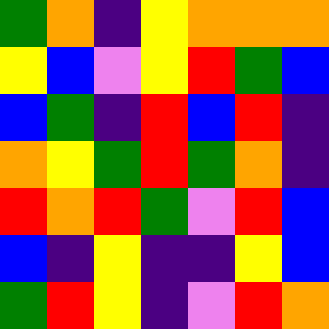[["green", "orange", "indigo", "yellow", "orange", "orange", "orange"], ["yellow", "blue", "violet", "yellow", "red", "green", "blue"], ["blue", "green", "indigo", "red", "blue", "red", "indigo"], ["orange", "yellow", "green", "red", "green", "orange", "indigo"], ["red", "orange", "red", "green", "violet", "red", "blue"], ["blue", "indigo", "yellow", "indigo", "indigo", "yellow", "blue"], ["green", "red", "yellow", "indigo", "violet", "red", "orange"]]